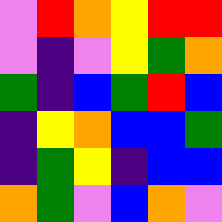[["violet", "red", "orange", "yellow", "red", "red"], ["violet", "indigo", "violet", "yellow", "green", "orange"], ["green", "indigo", "blue", "green", "red", "blue"], ["indigo", "yellow", "orange", "blue", "blue", "green"], ["indigo", "green", "yellow", "indigo", "blue", "blue"], ["orange", "green", "violet", "blue", "orange", "violet"]]